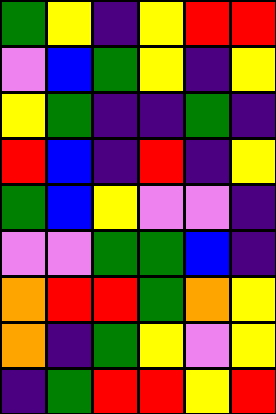[["green", "yellow", "indigo", "yellow", "red", "red"], ["violet", "blue", "green", "yellow", "indigo", "yellow"], ["yellow", "green", "indigo", "indigo", "green", "indigo"], ["red", "blue", "indigo", "red", "indigo", "yellow"], ["green", "blue", "yellow", "violet", "violet", "indigo"], ["violet", "violet", "green", "green", "blue", "indigo"], ["orange", "red", "red", "green", "orange", "yellow"], ["orange", "indigo", "green", "yellow", "violet", "yellow"], ["indigo", "green", "red", "red", "yellow", "red"]]